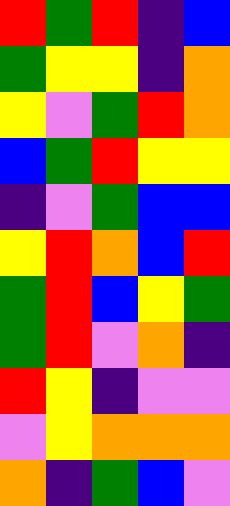[["red", "green", "red", "indigo", "blue"], ["green", "yellow", "yellow", "indigo", "orange"], ["yellow", "violet", "green", "red", "orange"], ["blue", "green", "red", "yellow", "yellow"], ["indigo", "violet", "green", "blue", "blue"], ["yellow", "red", "orange", "blue", "red"], ["green", "red", "blue", "yellow", "green"], ["green", "red", "violet", "orange", "indigo"], ["red", "yellow", "indigo", "violet", "violet"], ["violet", "yellow", "orange", "orange", "orange"], ["orange", "indigo", "green", "blue", "violet"]]